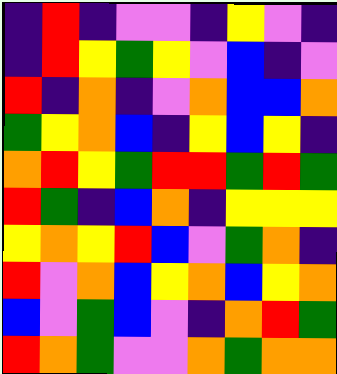[["indigo", "red", "indigo", "violet", "violet", "indigo", "yellow", "violet", "indigo"], ["indigo", "red", "yellow", "green", "yellow", "violet", "blue", "indigo", "violet"], ["red", "indigo", "orange", "indigo", "violet", "orange", "blue", "blue", "orange"], ["green", "yellow", "orange", "blue", "indigo", "yellow", "blue", "yellow", "indigo"], ["orange", "red", "yellow", "green", "red", "red", "green", "red", "green"], ["red", "green", "indigo", "blue", "orange", "indigo", "yellow", "yellow", "yellow"], ["yellow", "orange", "yellow", "red", "blue", "violet", "green", "orange", "indigo"], ["red", "violet", "orange", "blue", "yellow", "orange", "blue", "yellow", "orange"], ["blue", "violet", "green", "blue", "violet", "indigo", "orange", "red", "green"], ["red", "orange", "green", "violet", "violet", "orange", "green", "orange", "orange"]]